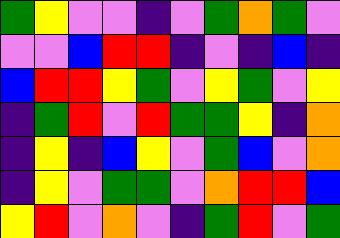[["green", "yellow", "violet", "violet", "indigo", "violet", "green", "orange", "green", "violet"], ["violet", "violet", "blue", "red", "red", "indigo", "violet", "indigo", "blue", "indigo"], ["blue", "red", "red", "yellow", "green", "violet", "yellow", "green", "violet", "yellow"], ["indigo", "green", "red", "violet", "red", "green", "green", "yellow", "indigo", "orange"], ["indigo", "yellow", "indigo", "blue", "yellow", "violet", "green", "blue", "violet", "orange"], ["indigo", "yellow", "violet", "green", "green", "violet", "orange", "red", "red", "blue"], ["yellow", "red", "violet", "orange", "violet", "indigo", "green", "red", "violet", "green"]]